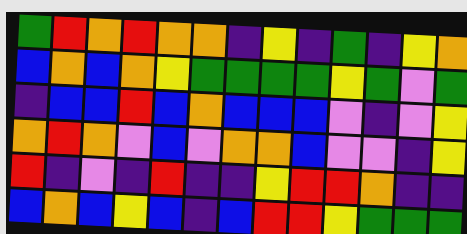[["green", "red", "orange", "red", "orange", "orange", "indigo", "yellow", "indigo", "green", "indigo", "yellow", "orange"], ["blue", "orange", "blue", "orange", "yellow", "green", "green", "green", "green", "yellow", "green", "violet", "green"], ["indigo", "blue", "blue", "red", "blue", "orange", "blue", "blue", "blue", "violet", "indigo", "violet", "yellow"], ["orange", "red", "orange", "violet", "blue", "violet", "orange", "orange", "blue", "violet", "violet", "indigo", "yellow"], ["red", "indigo", "violet", "indigo", "red", "indigo", "indigo", "yellow", "red", "red", "orange", "indigo", "indigo"], ["blue", "orange", "blue", "yellow", "blue", "indigo", "blue", "red", "red", "yellow", "green", "green", "green"]]